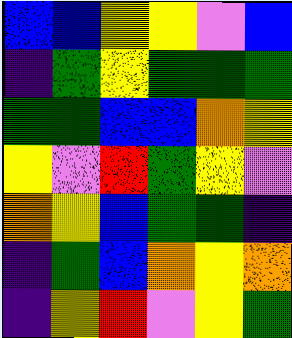[["blue", "blue", "yellow", "yellow", "violet", "blue"], ["indigo", "green", "yellow", "green", "green", "green"], ["green", "green", "blue", "blue", "orange", "yellow"], ["yellow", "violet", "red", "green", "yellow", "violet"], ["orange", "yellow", "blue", "green", "green", "indigo"], ["indigo", "green", "blue", "orange", "yellow", "orange"], ["indigo", "yellow", "red", "violet", "yellow", "green"]]